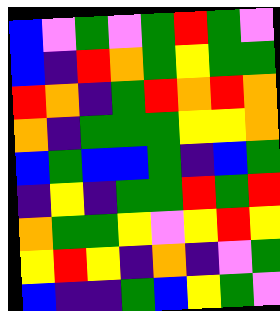[["blue", "violet", "green", "violet", "green", "red", "green", "violet"], ["blue", "indigo", "red", "orange", "green", "yellow", "green", "green"], ["red", "orange", "indigo", "green", "red", "orange", "red", "orange"], ["orange", "indigo", "green", "green", "green", "yellow", "yellow", "orange"], ["blue", "green", "blue", "blue", "green", "indigo", "blue", "green"], ["indigo", "yellow", "indigo", "green", "green", "red", "green", "red"], ["orange", "green", "green", "yellow", "violet", "yellow", "red", "yellow"], ["yellow", "red", "yellow", "indigo", "orange", "indigo", "violet", "green"], ["blue", "indigo", "indigo", "green", "blue", "yellow", "green", "violet"]]